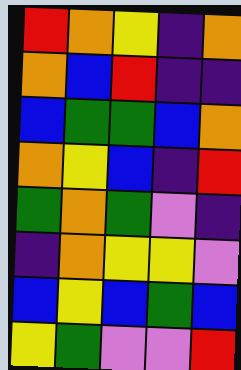[["red", "orange", "yellow", "indigo", "orange"], ["orange", "blue", "red", "indigo", "indigo"], ["blue", "green", "green", "blue", "orange"], ["orange", "yellow", "blue", "indigo", "red"], ["green", "orange", "green", "violet", "indigo"], ["indigo", "orange", "yellow", "yellow", "violet"], ["blue", "yellow", "blue", "green", "blue"], ["yellow", "green", "violet", "violet", "red"]]